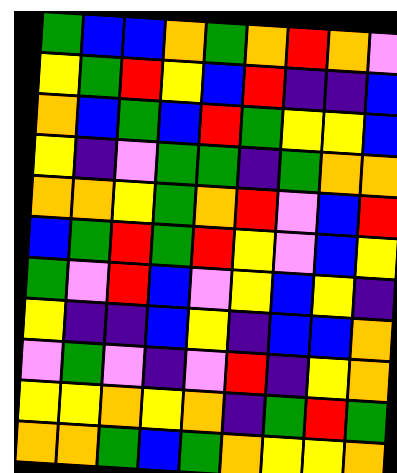[["green", "blue", "blue", "orange", "green", "orange", "red", "orange", "violet"], ["yellow", "green", "red", "yellow", "blue", "red", "indigo", "indigo", "blue"], ["orange", "blue", "green", "blue", "red", "green", "yellow", "yellow", "blue"], ["yellow", "indigo", "violet", "green", "green", "indigo", "green", "orange", "orange"], ["orange", "orange", "yellow", "green", "orange", "red", "violet", "blue", "red"], ["blue", "green", "red", "green", "red", "yellow", "violet", "blue", "yellow"], ["green", "violet", "red", "blue", "violet", "yellow", "blue", "yellow", "indigo"], ["yellow", "indigo", "indigo", "blue", "yellow", "indigo", "blue", "blue", "orange"], ["violet", "green", "violet", "indigo", "violet", "red", "indigo", "yellow", "orange"], ["yellow", "yellow", "orange", "yellow", "orange", "indigo", "green", "red", "green"], ["orange", "orange", "green", "blue", "green", "orange", "yellow", "yellow", "orange"]]